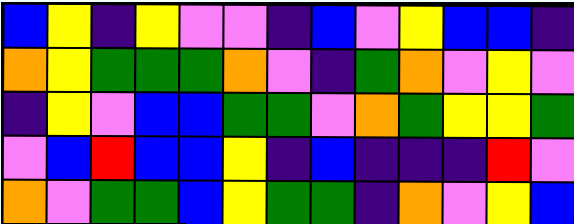[["blue", "yellow", "indigo", "yellow", "violet", "violet", "indigo", "blue", "violet", "yellow", "blue", "blue", "indigo"], ["orange", "yellow", "green", "green", "green", "orange", "violet", "indigo", "green", "orange", "violet", "yellow", "violet"], ["indigo", "yellow", "violet", "blue", "blue", "green", "green", "violet", "orange", "green", "yellow", "yellow", "green"], ["violet", "blue", "red", "blue", "blue", "yellow", "indigo", "blue", "indigo", "indigo", "indigo", "red", "violet"], ["orange", "violet", "green", "green", "blue", "yellow", "green", "green", "indigo", "orange", "violet", "yellow", "blue"]]